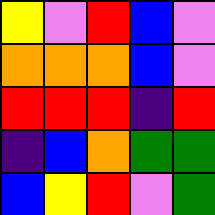[["yellow", "violet", "red", "blue", "violet"], ["orange", "orange", "orange", "blue", "violet"], ["red", "red", "red", "indigo", "red"], ["indigo", "blue", "orange", "green", "green"], ["blue", "yellow", "red", "violet", "green"]]